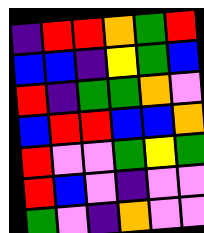[["indigo", "red", "red", "orange", "green", "red"], ["blue", "blue", "indigo", "yellow", "green", "blue"], ["red", "indigo", "green", "green", "orange", "violet"], ["blue", "red", "red", "blue", "blue", "orange"], ["red", "violet", "violet", "green", "yellow", "green"], ["red", "blue", "violet", "indigo", "violet", "violet"], ["green", "violet", "indigo", "orange", "violet", "violet"]]